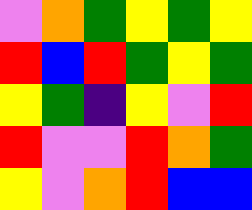[["violet", "orange", "green", "yellow", "green", "yellow"], ["red", "blue", "red", "green", "yellow", "green"], ["yellow", "green", "indigo", "yellow", "violet", "red"], ["red", "violet", "violet", "red", "orange", "green"], ["yellow", "violet", "orange", "red", "blue", "blue"]]